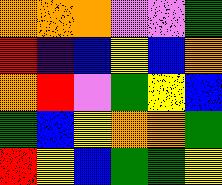[["orange", "orange", "orange", "violet", "violet", "green"], ["red", "indigo", "blue", "yellow", "blue", "orange"], ["orange", "red", "violet", "green", "yellow", "blue"], ["green", "blue", "yellow", "orange", "orange", "green"], ["red", "yellow", "blue", "green", "green", "yellow"]]